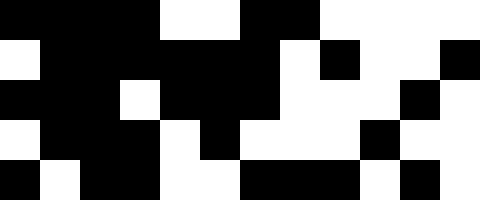[["black", "black", "black", "black", "white", "white", "black", "black", "white", "white", "white", "white"], ["white", "black", "black", "black", "black", "black", "black", "white", "black", "white", "white", "black"], ["black", "black", "black", "white", "black", "black", "black", "white", "white", "white", "black", "white"], ["white", "black", "black", "black", "white", "black", "white", "white", "white", "black", "white", "white"], ["black", "white", "black", "black", "white", "white", "black", "black", "black", "white", "black", "white"]]